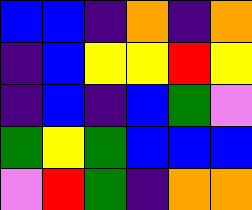[["blue", "blue", "indigo", "orange", "indigo", "orange"], ["indigo", "blue", "yellow", "yellow", "red", "yellow"], ["indigo", "blue", "indigo", "blue", "green", "violet"], ["green", "yellow", "green", "blue", "blue", "blue"], ["violet", "red", "green", "indigo", "orange", "orange"]]